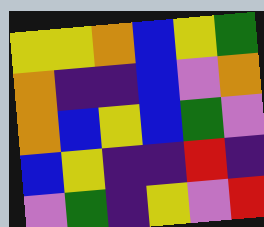[["yellow", "yellow", "orange", "blue", "yellow", "green"], ["orange", "indigo", "indigo", "blue", "violet", "orange"], ["orange", "blue", "yellow", "blue", "green", "violet"], ["blue", "yellow", "indigo", "indigo", "red", "indigo"], ["violet", "green", "indigo", "yellow", "violet", "red"]]